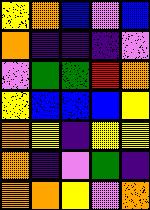[["yellow", "orange", "blue", "violet", "blue"], ["orange", "indigo", "indigo", "indigo", "violet"], ["violet", "green", "green", "red", "orange"], ["yellow", "blue", "blue", "blue", "yellow"], ["orange", "yellow", "indigo", "yellow", "yellow"], ["orange", "indigo", "violet", "green", "indigo"], ["orange", "orange", "yellow", "violet", "orange"]]